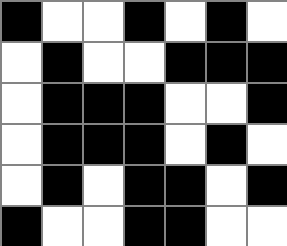[["black", "white", "white", "black", "white", "black", "white"], ["white", "black", "white", "white", "black", "black", "black"], ["white", "black", "black", "black", "white", "white", "black"], ["white", "black", "black", "black", "white", "black", "white"], ["white", "black", "white", "black", "black", "white", "black"], ["black", "white", "white", "black", "black", "white", "white"]]